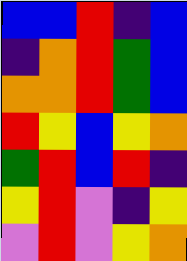[["blue", "blue", "red", "indigo", "blue"], ["indigo", "orange", "red", "green", "blue"], ["orange", "orange", "red", "green", "blue"], ["red", "yellow", "blue", "yellow", "orange"], ["green", "red", "blue", "red", "indigo"], ["yellow", "red", "violet", "indigo", "yellow"], ["violet", "red", "violet", "yellow", "orange"]]